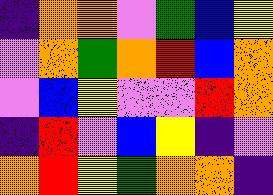[["indigo", "orange", "orange", "violet", "green", "blue", "yellow"], ["violet", "orange", "green", "orange", "red", "blue", "orange"], ["violet", "blue", "yellow", "violet", "violet", "red", "orange"], ["indigo", "red", "violet", "blue", "yellow", "indigo", "violet"], ["orange", "red", "yellow", "green", "orange", "orange", "indigo"]]